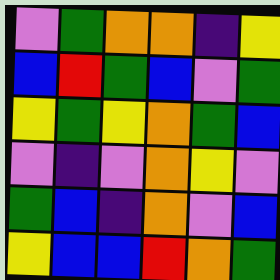[["violet", "green", "orange", "orange", "indigo", "yellow"], ["blue", "red", "green", "blue", "violet", "green"], ["yellow", "green", "yellow", "orange", "green", "blue"], ["violet", "indigo", "violet", "orange", "yellow", "violet"], ["green", "blue", "indigo", "orange", "violet", "blue"], ["yellow", "blue", "blue", "red", "orange", "green"]]